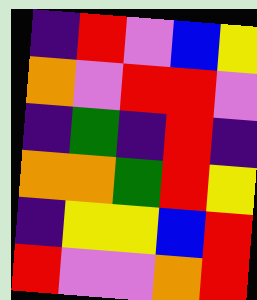[["indigo", "red", "violet", "blue", "yellow"], ["orange", "violet", "red", "red", "violet"], ["indigo", "green", "indigo", "red", "indigo"], ["orange", "orange", "green", "red", "yellow"], ["indigo", "yellow", "yellow", "blue", "red"], ["red", "violet", "violet", "orange", "red"]]